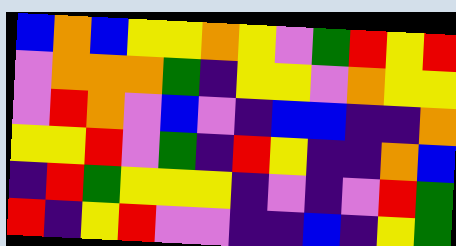[["blue", "orange", "blue", "yellow", "yellow", "orange", "yellow", "violet", "green", "red", "yellow", "red"], ["violet", "orange", "orange", "orange", "green", "indigo", "yellow", "yellow", "violet", "orange", "yellow", "yellow"], ["violet", "red", "orange", "violet", "blue", "violet", "indigo", "blue", "blue", "indigo", "indigo", "orange"], ["yellow", "yellow", "red", "violet", "green", "indigo", "red", "yellow", "indigo", "indigo", "orange", "blue"], ["indigo", "red", "green", "yellow", "yellow", "yellow", "indigo", "violet", "indigo", "violet", "red", "green"], ["red", "indigo", "yellow", "red", "violet", "violet", "indigo", "indigo", "blue", "indigo", "yellow", "green"]]